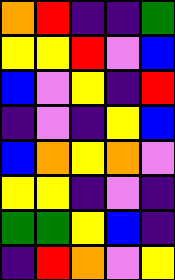[["orange", "red", "indigo", "indigo", "green"], ["yellow", "yellow", "red", "violet", "blue"], ["blue", "violet", "yellow", "indigo", "red"], ["indigo", "violet", "indigo", "yellow", "blue"], ["blue", "orange", "yellow", "orange", "violet"], ["yellow", "yellow", "indigo", "violet", "indigo"], ["green", "green", "yellow", "blue", "indigo"], ["indigo", "red", "orange", "violet", "yellow"]]